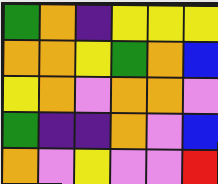[["green", "orange", "indigo", "yellow", "yellow", "yellow"], ["orange", "orange", "yellow", "green", "orange", "blue"], ["yellow", "orange", "violet", "orange", "orange", "violet"], ["green", "indigo", "indigo", "orange", "violet", "blue"], ["orange", "violet", "yellow", "violet", "violet", "red"]]